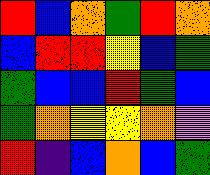[["red", "blue", "orange", "green", "red", "orange"], ["blue", "red", "red", "yellow", "blue", "green"], ["green", "blue", "blue", "red", "green", "blue"], ["green", "orange", "yellow", "yellow", "orange", "violet"], ["red", "indigo", "blue", "orange", "blue", "green"]]